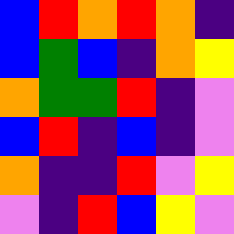[["blue", "red", "orange", "red", "orange", "indigo"], ["blue", "green", "blue", "indigo", "orange", "yellow"], ["orange", "green", "green", "red", "indigo", "violet"], ["blue", "red", "indigo", "blue", "indigo", "violet"], ["orange", "indigo", "indigo", "red", "violet", "yellow"], ["violet", "indigo", "red", "blue", "yellow", "violet"]]